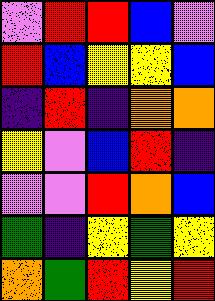[["violet", "red", "red", "blue", "violet"], ["red", "blue", "yellow", "yellow", "blue"], ["indigo", "red", "indigo", "orange", "orange"], ["yellow", "violet", "blue", "red", "indigo"], ["violet", "violet", "red", "orange", "blue"], ["green", "indigo", "yellow", "green", "yellow"], ["orange", "green", "red", "yellow", "red"]]